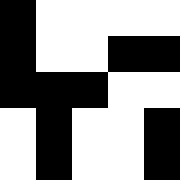[["black", "white", "white", "white", "white"], ["black", "white", "white", "black", "black"], ["black", "black", "black", "white", "white"], ["white", "black", "white", "white", "black"], ["white", "black", "white", "white", "black"]]